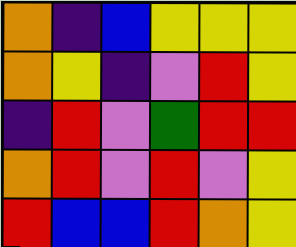[["orange", "indigo", "blue", "yellow", "yellow", "yellow"], ["orange", "yellow", "indigo", "violet", "red", "yellow"], ["indigo", "red", "violet", "green", "red", "red"], ["orange", "red", "violet", "red", "violet", "yellow"], ["red", "blue", "blue", "red", "orange", "yellow"]]